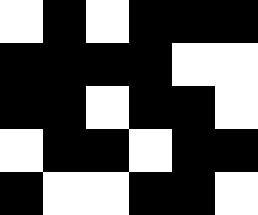[["white", "black", "white", "black", "black", "black"], ["black", "black", "black", "black", "white", "white"], ["black", "black", "white", "black", "black", "white"], ["white", "black", "black", "white", "black", "black"], ["black", "white", "white", "black", "black", "white"]]